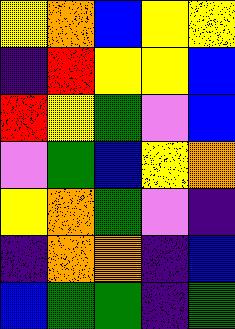[["yellow", "orange", "blue", "yellow", "yellow"], ["indigo", "red", "yellow", "yellow", "blue"], ["red", "yellow", "green", "violet", "blue"], ["violet", "green", "blue", "yellow", "orange"], ["yellow", "orange", "green", "violet", "indigo"], ["indigo", "orange", "orange", "indigo", "blue"], ["blue", "green", "green", "indigo", "green"]]